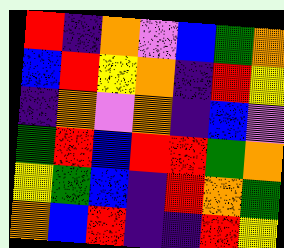[["red", "indigo", "orange", "violet", "blue", "green", "orange"], ["blue", "red", "yellow", "orange", "indigo", "red", "yellow"], ["indigo", "orange", "violet", "orange", "indigo", "blue", "violet"], ["green", "red", "blue", "red", "red", "green", "orange"], ["yellow", "green", "blue", "indigo", "red", "orange", "green"], ["orange", "blue", "red", "indigo", "indigo", "red", "yellow"]]